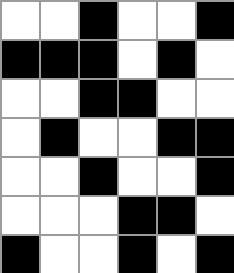[["white", "white", "black", "white", "white", "black"], ["black", "black", "black", "white", "black", "white"], ["white", "white", "black", "black", "white", "white"], ["white", "black", "white", "white", "black", "black"], ["white", "white", "black", "white", "white", "black"], ["white", "white", "white", "black", "black", "white"], ["black", "white", "white", "black", "white", "black"]]